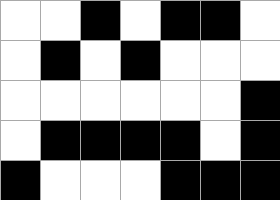[["white", "white", "black", "white", "black", "black", "white"], ["white", "black", "white", "black", "white", "white", "white"], ["white", "white", "white", "white", "white", "white", "black"], ["white", "black", "black", "black", "black", "white", "black"], ["black", "white", "white", "white", "black", "black", "black"]]